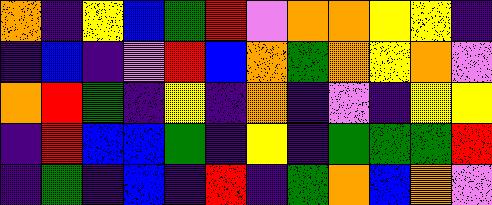[["orange", "indigo", "yellow", "blue", "green", "red", "violet", "orange", "orange", "yellow", "yellow", "indigo"], ["indigo", "blue", "indigo", "violet", "red", "blue", "orange", "green", "orange", "yellow", "orange", "violet"], ["orange", "red", "green", "indigo", "yellow", "indigo", "orange", "indigo", "violet", "indigo", "yellow", "yellow"], ["indigo", "red", "blue", "blue", "green", "indigo", "yellow", "indigo", "green", "green", "green", "red"], ["indigo", "green", "indigo", "blue", "indigo", "red", "indigo", "green", "orange", "blue", "orange", "violet"]]